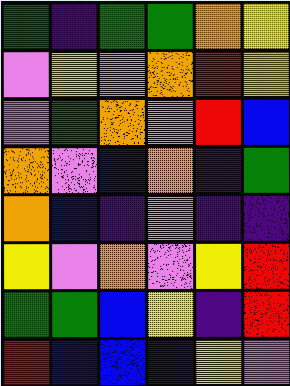[["green", "indigo", "green", "green", "orange", "yellow"], ["violet", "yellow", "violet", "orange", "red", "yellow"], ["violet", "green", "orange", "violet", "red", "blue"], ["orange", "violet", "blue", "orange", "indigo", "green"], ["orange", "blue", "indigo", "violet", "indigo", "indigo"], ["yellow", "violet", "orange", "violet", "yellow", "red"], ["green", "green", "blue", "yellow", "indigo", "red"], ["red", "blue", "blue", "blue", "yellow", "violet"]]